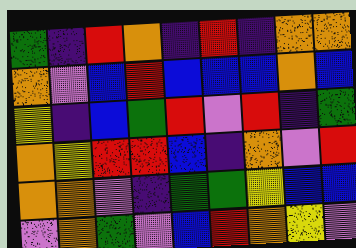[["green", "indigo", "red", "orange", "indigo", "red", "indigo", "orange", "orange"], ["orange", "violet", "blue", "red", "blue", "blue", "blue", "orange", "blue"], ["yellow", "indigo", "blue", "green", "red", "violet", "red", "indigo", "green"], ["orange", "yellow", "red", "red", "blue", "indigo", "orange", "violet", "red"], ["orange", "orange", "violet", "indigo", "green", "green", "yellow", "blue", "blue"], ["violet", "orange", "green", "violet", "blue", "red", "orange", "yellow", "violet"]]